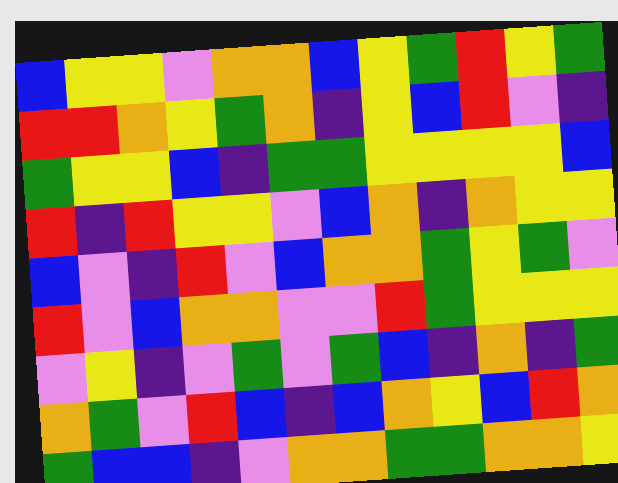[["blue", "yellow", "yellow", "violet", "orange", "orange", "blue", "yellow", "green", "red", "yellow", "green"], ["red", "red", "orange", "yellow", "green", "orange", "indigo", "yellow", "blue", "red", "violet", "indigo"], ["green", "yellow", "yellow", "blue", "indigo", "green", "green", "yellow", "yellow", "yellow", "yellow", "blue"], ["red", "indigo", "red", "yellow", "yellow", "violet", "blue", "orange", "indigo", "orange", "yellow", "yellow"], ["blue", "violet", "indigo", "red", "violet", "blue", "orange", "orange", "green", "yellow", "green", "violet"], ["red", "violet", "blue", "orange", "orange", "violet", "violet", "red", "green", "yellow", "yellow", "yellow"], ["violet", "yellow", "indigo", "violet", "green", "violet", "green", "blue", "indigo", "orange", "indigo", "green"], ["orange", "green", "violet", "red", "blue", "indigo", "blue", "orange", "yellow", "blue", "red", "orange"], ["green", "blue", "blue", "indigo", "violet", "orange", "orange", "green", "green", "orange", "orange", "yellow"]]